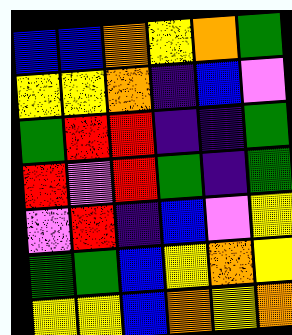[["blue", "blue", "orange", "yellow", "orange", "green"], ["yellow", "yellow", "orange", "indigo", "blue", "violet"], ["green", "red", "red", "indigo", "indigo", "green"], ["red", "violet", "red", "green", "indigo", "green"], ["violet", "red", "indigo", "blue", "violet", "yellow"], ["green", "green", "blue", "yellow", "orange", "yellow"], ["yellow", "yellow", "blue", "orange", "yellow", "orange"]]